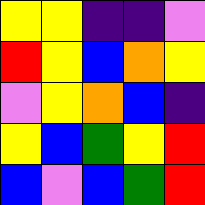[["yellow", "yellow", "indigo", "indigo", "violet"], ["red", "yellow", "blue", "orange", "yellow"], ["violet", "yellow", "orange", "blue", "indigo"], ["yellow", "blue", "green", "yellow", "red"], ["blue", "violet", "blue", "green", "red"]]